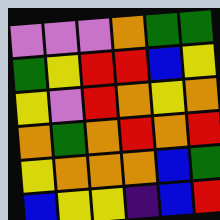[["violet", "violet", "violet", "orange", "green", "green"], ["green", "yellow", "red", "red", "blue", "yellow"], ["yellow", "violet", "red", "orange", "yellow", "orange"], ["orange", "green", "orange", "red", "orange", "red"], ["yellow", "orange", "orange", "orange", "blue", "green"], ["blue", "yellow", "yellow", "indigo", "blue", "red"]]